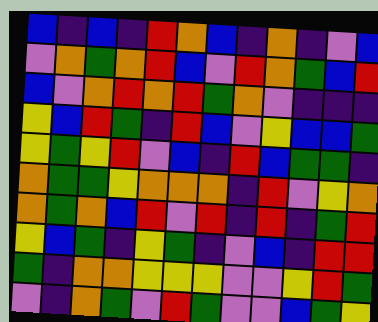[["blue", "indigo", "blue", "indigo", "red", "orange", "blue", "indigo", "orange", "indigo", "violet", "blue"], ["violet", "orange", "green", "orange", "red", "blue", "violet", "red", "orange", "green", "blue", "red"], ["blue", "violet", "orange", "red", "orange", "red", "green", "orange", "violet", "indigo", "indigo", "indigo"], ["yellow", "blue", "red", "green", "indigo", "red", "blue", "violet", "yellow", "blue", "blue", "green"], ["yellow", "green", "yellow", "red", "violet", "blue", "indigo", "red", "blue", "green", "green", "indigo"], ["orange", "green", "green", "yellow", "orange", "orange", "orange", "indigo", "red", "violet", "yellow", "orange"], ["orange", "green", "orange", "blue", "red", "violet", "red", "indigo", "red", "indigo", "green", "red"], ["yellow", "blue", "green", "indigo", "yellow", "green", "indigo", "violet", "blue", "indigo", "red", "red"], ["green", "indigo", "orange", "orange", "yellow", "yellow", "yellow", "violet", "violet", "yellow", "red", "green"], ["violet", "indigo", "orange", "green", "violet", "red", "green", "violet", "violet", "blue", "green", "yellow"]]